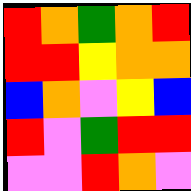[["red", "orange", "green", "orange", "red"], ["red", "red", "yellow", "orange", "orange"], ["blue", "orange", "violet", "yellow", "blue"], ["red", "violet", "green", "red", "red"], ["violet", "violet", "red", "orange", "violet"]]